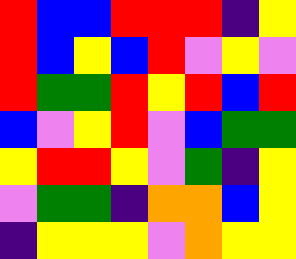[["red", "blue", "blue", "red", "red", "red", "indigo", "yellow"], ["red", "blue", "yellow", "blue", "red", "violet", "yellow", "violet"], ["red", "green", "green", "red", "yellow", "red", "blue", "red"], ["blue", "violet", "yellow", "red", "violet", "blue", "green", "green"], ["yellow", "red", "red", "yellow", "violet", "green", "indigo", "yellow"], ["violet", "green", "green", "indigo", "orange", "orange", "blue", "yellow"], ["indigo", "yellow", "yellow", "yellow", "violet", "orange", "yellow", "yellow"]]